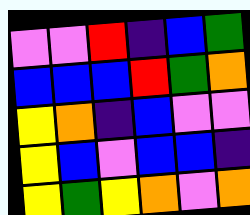[["violet", "violet", "red", "indigo", "blue", "green"], ["blue", "blue", "blue", "red", "green", "orange"], ["yellow", "orange", "indigo", "blue", "violet", "violet"], ["yellow", "blue", "violet", "blue", "blue", "indigo"], ["yellow", "green", "yellow", "orange", "violet", "orange"]]